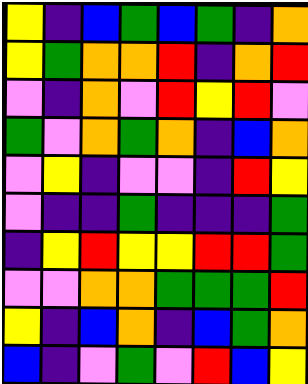[["yellow", "indigo", "blue", "green", "blue", "green", "indigo", "orange"], ["yellow", "green", "orange", "orange", "red", "indigo", "orange", "red"], ["violet", "indigo", "orange", "violet", "red", "yellow", "red", "violet"], ["green", "violet", "orange", "green", "orange", "indigo", "blue", "orange"], ["violet", "yellow", "indigo", "violet", "violet", "indigo", "red", "yellow"], ["violet", "indigo", "indigo", "green", "indigo", "indigo", "indigo", "green"], ["indigo", "yellow", "red", "yellow", "yellow", "red", "red", "green"], ["violet", "violet", "orange", "orange", "green", "green", "green", "red"], ["yellow", "indigo", "blue", "orange", "indigo", "blue", "green", "orange"], ["blue", "indigo", "violet", "green", "violet", "red", "blue", "yellow"]]